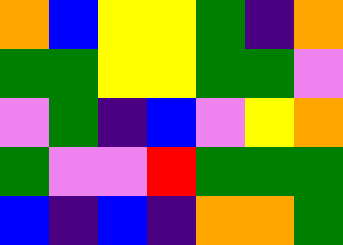[["orange", "blue", "yellow", "yellow", "green", "indigo", "orange"], ["green", "green", "yellow", "yellow", "green", "green", "violet"], ["violet", "green", "indigo", "blue", "violet", "yellow", "orange"], ["green", "violet", "violet", "red", "green", "green", "green"], ["blue", "indigo", "blue", "indigo", "orange", "orange", "green"]]